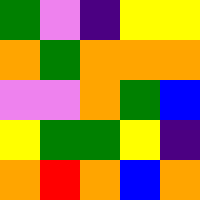[["green", "violet", "indigo", "yellow", "yellow"], ["orange", "green", "orange", "orange", "orange"], ["violet", "violet", "orange", "green", "blue"], ["yellow", "green", "green", "yellow", "indigo"], ["orange", "red", "orange", "blue", "orange"]]